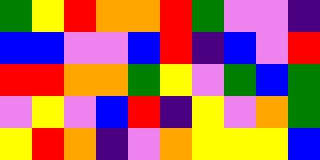[["green", "yellow", "red", "orange", "orange", "red", "green", "violet", "violet", "indigo"], ["blue", "blue", "violet", "violet", "blue", "red", "indigo", "blue", "violet", "red"], ["red", "red", "orange", "orange", "green", "yellow", "violet", "green", "blue", "green"], ["violet", "yellow", "violet", "blue", "red", "indigo", "yellow", "violet", "orange", "green"], ["yellow", "red", "orange", "indigo", "violet", "orange", "yellow", "yellow", "yellow", "blue"]]